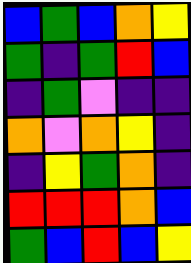[["blue", "green", "blue", "orange", "yellow"], ["green", "indigo", "green", "red", "blue"], ["indigo", "green", "violet", "indigo", "indigo"], ["orange", "violet", "orange", "yellow", "indigo"], ["indigo", "yellow", "green", "orange", "indigo"], ["red", "red", "red", "orange", "blue"], ["green", "blue", "red", "blue", "yellow"]]